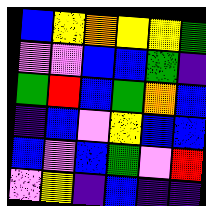[["blue", "yellow", "orange", "yellow", "yellow", "green"], ["violet", "violet", "blue", "blue", "green", "indigo"], ["green", "red", "blue", "green", "orange", "blue"], ["indigo", "blue", "violet", "yellow", "blue", "blue"], ["blue", "violet", "blue", "green", "violet", "red"], ["violet", "yellow", "indigo", "blue", "indigo", "indigo"]]